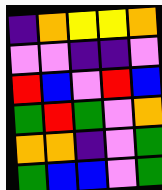[["indigo", "orange", "yellow", "yellow", "orange"], ["violet", "violet", "indigo", "indigo", "violet"], ["red", "blue", "violet", "red", "blue"], ["green", "red", "green", "violet", "orange"], ["orange", "orange", "indigo", "violet", "green"], ["green", "blue", "blue", "violet", "green"]]